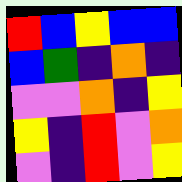[["red", "blue", "yellow", "blue", "blue"], ["blue", "green", "indigo", "orange", "indigo"], ["violet", "violet", "orange", "indigo", "yellow"], ["yellow", "indigo", "red", "violet", "orange"], ["violet", "indigo", "red", "violet", "yellow"]]